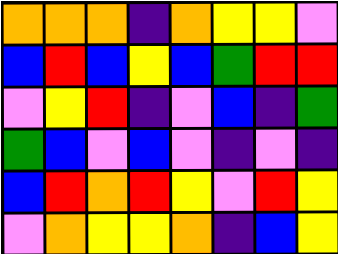[["orange", "orange", "orange", "indigo", "orange", "yellow", "yellow", "violet"], ["blue", "red", "blue", "yellow", "blue", "green", "red", "red"], ["violet", "yellow", "red", "indigo", "violet", "blue", "indigo", "green"], ["green", "blue", "violet", "blue", "violet", "indigo", "violet", "indigo"], ["blue", "red", "orange", "red", "yellow", "violet", "red", "yellow"], ["violet", "orange", "yellow", "yellow", "orange", "indigo", "blue", "yellow"]]